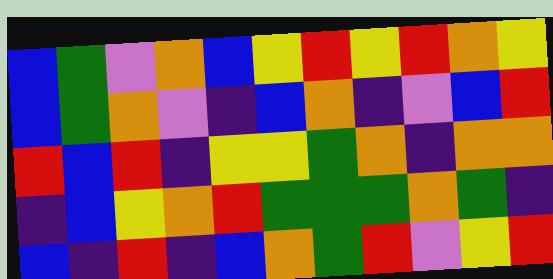[["blue", "green", "violet", "orange", "blue", "yellow", "red", "yellow", "red", "orange", "yellow"], ["blue", "green", "orange", "violet", "indigo", "blue", "orange", "indigo", "violet", "blue", "red"], ["red", "blue", "red", "indigo", "yellow", "yellow", "green", "orange", "indigo", "orange", "orange"], ["indigo", "blue", "yellow", "orange", "red", "green", "green", "green", "orange", "green", "indigo"], ["blue", "indigo", "red", "indigo", "blue", "orange", "green", "red", "violet", "yellow", "red"]]